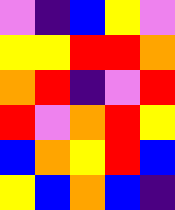[["violet", "indigo", "blue", "yellow", "violet"], ["yellow", "yellow", "red", "red", "orange"], ["orange", "red", "indigo", "violet", "red"], ["red", "violet", "orange", "red", "yellow"], ["blue", "orange", "yellow", "red", "blue"], ["yellow", "blue", "orange", "blue", "indigo"]]